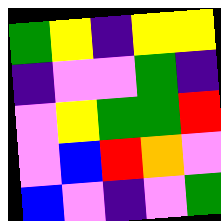[["green", "yellow", "indigo", "yellow", "yellow"], ["indigo", "violet", "violet", "green", "indigo"], ["violet", "yellow", "green", "green", "red"], ["violet", "blue", "red", "orange", "violet"], ["blue", "violet", "indigo", "violet", "green"]]